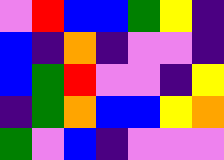[["violet", "red", "blue", "blue", "green", "yellow", "indigo"], ["blue", "indigo", "orange", "indigo", "violet", "violet", "indigo"], ["blue", "green", "red", "violet", "violet", "indigo", "yellow"], ["indigo", "green", "orange", "blue", "blue", "yellow", "orange"], ["green", "violet", "blue", "indigo", "violet", "violet", "violet"]]